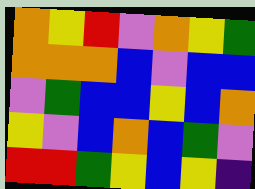[["orange", "yellow", "red", "violet", "orange", "yellow", "green"], ["orange", "orange", "orange", "blue", "violet", "blue", "blue"], ["violet", "green", "blue", "blue", "yellow", "blue", "orange"], ["yellow", "violet", "blue", "orange", "blue", "green", "violet"], ["red", "red", "green", "yellow", "blue", "yellow", "indigo"]]